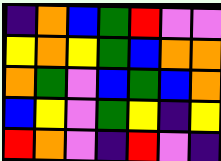[["indigo", "orange", "blue", "green", "red", "violet", "violet"], ["yellow", "orange", "yellow", "green", "blue", "orange", "orange"], ["orange", "green", "violet", "blue", "green", "blue", "orange"], ["blue", "yellow", "violet", "green", "yellow", "indigo", "yellow"], ["red", "orange", "violet", "indigo", "red", "violet", "indigo"]]